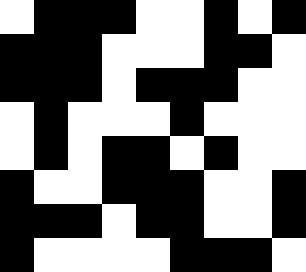[["white", "black", "black", "black", "white", "white", "black", "white", "black"], ["black", "black", "black", "white", "white", "white", "black", "black", "white"], ["black", "black", "black", "white", "black", "black", "black", "white", "white"], ["white", "black", "white", "white", "white", "black", "white", "white", "white"], ["white", "black", "white", "black", "black", "white", "black", "white", "white"], ["black", "white", "white", "black", "black", "black", "white", "white", "black"], ["black", "black", "black", "white", "black", "black", "white", "white", "black"], ["black", "white", "white", "white", "white", "black", "black", "black", "white"]]